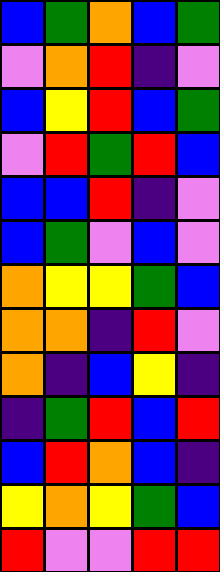[["blue", "green", "orange", "blue", "green"], ["violet", "orange", "red", "indigo", "violet"], ["blue", "yellow", "red", "blue", "green"], ["violet", "red", "green", "red", "blue"], ["blue", "blue", "red", "indigo", "violet"], ["blue", "green", "violet", "blue", "violet"], ["orange", "yellow", "yellow", "green", "blue"], ["orange", "orange", "indigo", "red", "violet"], ["orange", "indigo", "blue", "yellow", "indigo"], ["indigo", "green", "red", "blue", "red"], ["blue", "red", "orange", "blue", "indigo"], ["yellow", "orange", "yellow", "green", "blue"], ["red", "violet", "violet", "red", "red"]]